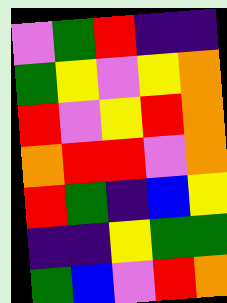[["violet", "green", "red", "indigo", "indigo"], ["green", "yellow", "violet", "yellow", "orange"], ["red", "violet", "yellow", "red", "orange"], ["orange", "red", "red", "violet", "orange"], ["red", "green", "indigo", "blue", "yellow"], ["indigo", "indigo", "yellow", "green", "green"], ["green", "blue", "violet", "red", "orange"]]